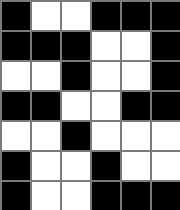[["black", "white", "white", "black", "black", "black"], ["black", "black", "black", "white", "white", "black"], ["white", "white", "black", "white", "white", "black"], ["black", "black", "white", "white", "black", "black"], ["white", "white", "black", "white", "white", "white"], ["black", "white", "white", "black", "white", "white"], ["black", "white", "white", "black", "black", "black"]]